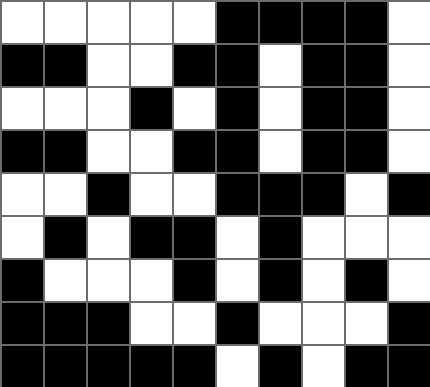[["white", "white", "white", "white", "white", "black", "black", "black", "black", "white"], ["black", "black", "white", "white", "black", "black", "white", "black", "black", "white"], ["white", "white", "white", "black", "white", "black", "white", "black", "black", "white"], ["black", "black", "white", "white", "black", "black", "white", "black", "black", "white"], ["white", "white", "black", "white", "white", "black", "black", "black", "white", "black"], ["white", "black", "white", "black", "black", "white", "black", "white", "white", "white"], ["black", "white", "white", "white", "black", "white", "black", "white", "black", "white"], ["black", "black", "black", "white", "white", "black", "white", "white", "white", "black"], ["black", "black", "black", "black", "black", "white", "black", "white", "black", "black"]]